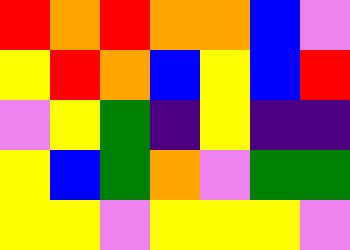[["red", "orange", "red", "orange", "orange", "blue", "violet"], ["yellow", "red", "orange", "blue", "yellow", "blue", "red"], ["violet", "yellow", "green", "indigo", "yellow", "indigo", "indigo"], ["yellow", "blue", "green", "orange", "violet", "green", "green"], ["yellow", "yellow", "violet", "yellow", "yellow", "yellow", "violet"]]